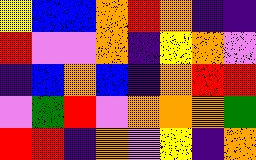[["yellow", "blue", "blue", "orange", "red", "orange", "indigo", "indigo"], ["red", "violet", "violet", "orange", "indigo", "yellow", "orange", "violet"], ["indigo", "blue", "orange", "blue", "indigo", "orange", "red", "red"], ["violet", "green", "red", "violet", "orange", "orange", "orange", "green"], ["red", "red", "indigo", "orange", "violet", "yellow", "indigo", "orange"]]